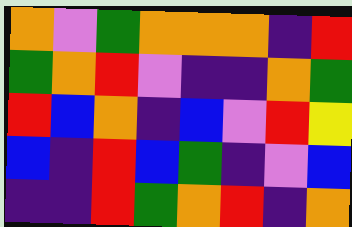[["orange", "violet", "green", "orange", "orange", "orange", "indigo", "red"], ["green", "orange", "red", "violet", "indigo", "indigo", "orange", "green"], ["red", "blue", "orange", "indigo", "blue", "violet", "red", "yellow"], ["blue", "indigo", "red", "blue", "green", "indigo", "violet", "blue"], ["indigo", "indigo", "red", "green", "orange", "red", "indigo", "orange"]]